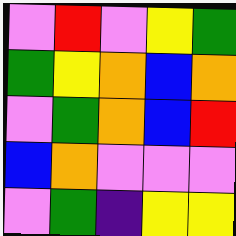[["violet", "red", "violet", "yellow", "green"], ["green", "yellow", "orange", "blue", "orange"], ["violet", "green", "orange", "blue", "red"], ["blue", "orange", "violet", "violet", "violet"], ["violet", "green", "indigo", "yellow", "yellow"]]